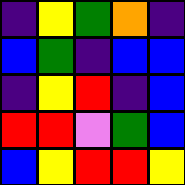[["indigo", "yellow", "green", "orange", "indigo"], ["blue", "green", "indigo", "blue", "blue"], ["indigo", "yellow", "red", "indigo", "blue"], ["red", "red", "violet", "green", "blue"], ["blue", "yellow", "red", "red", "yellow"]]